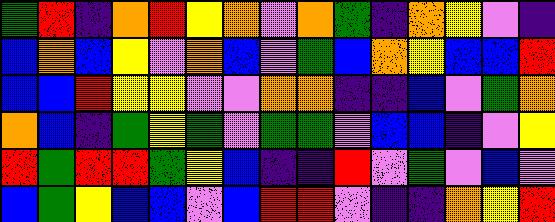[["green", "red", "indigo", "orange", "red", "yellow", "orange", "violet", "orange", "green", "indigo", "orange", "yellow", "violet", "indigo"], ["blue", "orange", "blue", "yellow", "violet", "orange", "blue", "violet", "green", "blue", "orange", "yellow", "blue", "blue", "red"], ["blue", "blue", "red", "yellow", "yellow", "violet", "violet", "orange", "orange", "indigo", "indigo", "blue", "violet", "green", "orange"], ["orange", "blue", "indigo", "green", "yellow", "green", "violet", "green", "green", "violet", "blue", "blue", "indigo", "violet", "yellow"], ["red", "green", "red", "red", "green", "yellow", "blue", "indigo", "indigo", "red", "violet", "green", "violet", "blue", "violet"], ["blue", "green", "yellow", "blue", "blue", "violet", "blue", "red", "red", "violet", "indigo", "indigo", "orange", "yellow", "red"]]